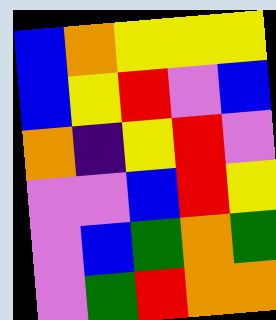[["blue", "orange", "yellow", "yellow", "yellow"], ["blue", "yellow", "red", "violet", "blue"], ["orange", "indigo", "yellow", "red", "violet"], ["violet", "violet", "blue", "red", "yellow"], ["violet", "blue", "green", "orange", "green"], ["violet", "green", "red", "orange", "orange"]]